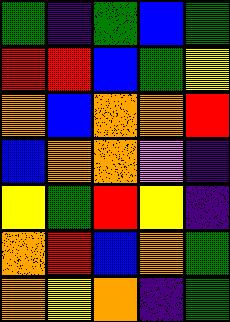[["green", "indigo", "green", "blue", "green"], ["red", "red", "blue", "green", "yellow"], ["orange", "blue", "orange", "orange", "red"], ["blue", "orange", "orange", "violet", "indigo"], ["yellow", "green", "red", "yellow", "indigo"], ["orange", "red", "blue", "orange", "green"], ["orange", "yellow", "orange", "indigo", "green"]]